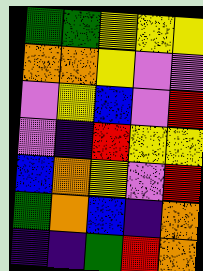[["green", "green", "yellow", "yellow", "yellow"], ["orange", "orange", "yellow", "violet", "violet"], ["violet", "yellow", "blue", "violet", "red"], ["violet", "indigo", "red", "yellow", "yellow"], ["blue", "orange", "yellow", "violet", "red"], ["green", "orange", "blue", "indigo", "orange"], ["indigo", "indigo", "green", "red", "orange"]]